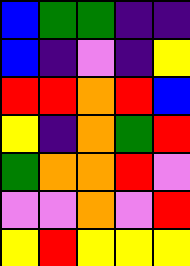[["blue", "green", "green", "indigo", "indigo"], ["blue", "indigo", "violet", "indigo", "yellow"], ["red", "red", "orange", "red", "blue"], ["yellow", "indigo", "orange", "green", "red"], ["green", "orange", "orange", "red", "violet"], ["violet", "violet", "orange", "violet", "red"], ["yellow", "red", "yellow", "yellow", "yellow"]]